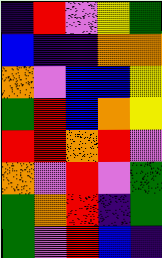[["indigo", "red", "violet", "yellow", "green"], ["blue", "indigo", "indigo", "orange", "orange"], ["orange", "violet", "blue", "blue", "yellow"], ["green", "red", "blue", "orange", "yellow"], ["red", "red", "orange", "red", "violet"], ["orange", "violet", "red", "violet", "green"], ["green", "orange", "red", "indigo", "green"], ["green", "violet", "red", "blue", "indigo"]]